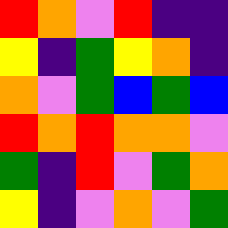[["red", "orange", "violet", "red", "indigo", "indigo"], ["yellow", "indigo", "green", "yellow", "orange", "indigo"], ["orange", "violet", "green", "blue", "green", "blue"], ["red", "orange", "red", "orange", "orange", "violet"], ["green", "indigo", "red", "violet", "green", "orange"], ["yellow", "indigo", "violet", "orange", "violet", "green"]]